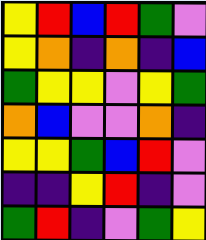[["yellow", "red", "blue", "red", "green", "violet"], ["yellow", "orange", "indigo", "orange", "indigo", "blue"], ["green", "yellow", "yellow", "violet", "yellow", "green"], ["orange", "blue", "violet", "violet", "orange", "indigo"], ["yellow", "yellow", "green", "blue", "red", "violet"], ["indigo", "indigo", "yellow", "red", "indigo", "violet"], ["green", "red", "indigo", "violet", "green", "yellow"]]